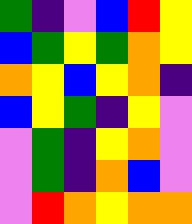[["green", "indigo", "violet", "blue", "red", "yellow"], ["blue", "green", "yellow", "green", "orange", "yellow"], ["orange", "yellow", "blue", "yellow", "orange", "indigo"], ["blue", "yellow", "green", "indigo", "yellow", "violet"], ["violet", "green", "indigo", "yellow", "orange", "violet"], ["violet", "green", "indigo", "orange", "blue", "violet"], ["violet", "red", "orange", "yellow", "orange", "orange"]]